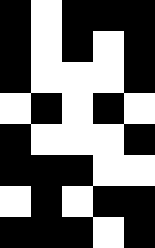[["black", "white", "black", "black", "black"], ["black", "white", "black", "white", "black"], ["black", "white", "white", "white", "black"], ["white", "black", "white", "black", "white"], ["black", "white", "white", "white", "black"], ["black", "black", "black", "white", "white"], ["white", "black", "white", "black", "black"], ["black", "black", "black", "white", "black"]]